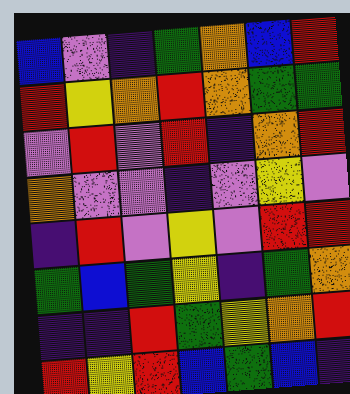[["blue", "violet", "indigo", "green", "orange", "blue", "red"], ["red", "yellow", "orange", "red", "orange", "green", "green"], ["violet", "red", "violet", "red", "indigo", "orange", "red"], ["orange", "violet", "violet", "indigo", "violet", "yellow", "violet"], ["indigo", "red", "violet", "yellow", "violet", "red", "red"], ["green", "blue", "green", "yellow", "indigo", "green", "orange"], ["indigo", "indigo", "red", "green", "yellow", "orange", "red"], ["red", "yellow", "red", "blue", "green", "blue", "indigo"]]